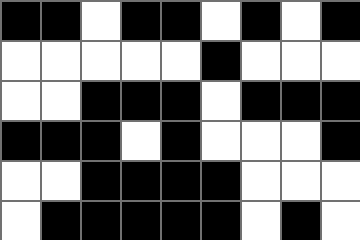[["black", "black", "white", "black", "black", "white", "black", "white", "black"], ["white", "white", "white", "white", "white", "black", "white", "white", "white"], ["white", "white", "black", "black", "black", "white", "black", "black", "black"], ["black", "black", "black", "white", "black", "white", "white", "white", "black"], ["white", "white", "black", "black", "black", "black", "white", "white", "white"], ["white", "black", "black", "black", "black", "black", "white", "black", "white"]]